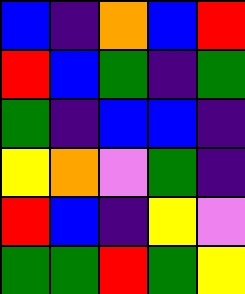[["blue", "indigo", "orange", "blue", "red"], ["red", "blue", "green", "indigo", "green"], ["green", "indigo", "blue", "blue", "indigo"], ["yellow", "orange", "violet", "green", "indigo"], ["red", "blue", "indigo", "yellow", "violet"], ["green", "green", "red", "green", "yellow"]]